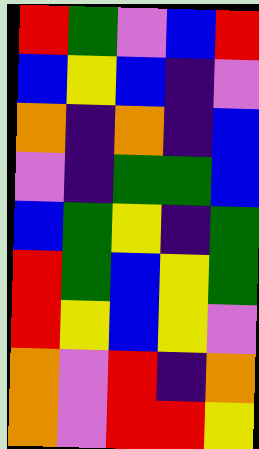[["red", "green", "violet", "blue", "red"], ["blue", "yellow", "blue", "indigo", "violet"], ["orange", "indigo", "orange", "indigo", "blue"], ["violet", "indigo", "green", "green", "blue"], ["blue", "green", "yellow", "indigo", "green"], ["red", "green", "blue", "yellow", "green"], ["red", "yellow", "blue", "yellow", "violet"], ["orange", "violet", "red", "indigo", "orange"], ["orange", "violet", "red", "red", "yellow"]]